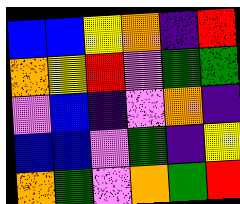[["blue", "blue", "yellow", "orange", "indigo", "red"], ["orange", "yellow", "red", "violet", "green", "green"], ["violet", "blue", "indigo", "violet", "orange", "indigo"], ["blue", "blue", "violet", "green", "indigo", "yellow"], ["orange", "green", "violet", "orange", "green", "red"]]